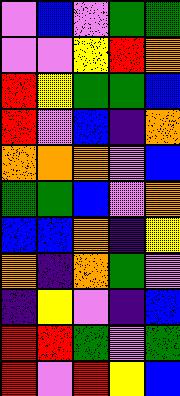[["violet", "blue", "violet", "green", "green"], ["violet", "violet", "yellow", "red", "orange"], ["red", "yellow", "green", "green", "blue"], ["red", "violet", "blue", "indigo", "orange"], ["orange", "orange", "orange", "violet", "blue"], ["green", "green", "blue", "violet", "orange"], ["blue", "blue", "orange", "indigo", "yellow"], ["orange", "indigo", "orange", "green", "violet"], ["indigo", "yellow", "violet", "indigo", "blue"], ["red", "red", "green", "violet", "green"], ["red", "violet", "red", "yellow", "blue"]]